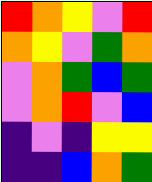[["red", "orange", "yellow", "violet", "red"], ["orange", "yellow", "violet", "green", "orange"], ["violet", "orange", "green", "blue", "green"], ["violet", "orange", "red", "violet", "blue"], ["indigo", "violet", "indigo", "yellow", "yellow"], ["indigo", "indigo", "blue", "orange", "green"]]